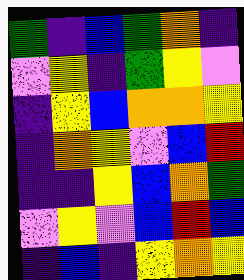[["green", "indigo", "blue", "green", "orange", "indigo"], ["violet", "yellow", "indigo", "green", "yellow", "violet"], ["indigo", "yellow", "blue", "orange", "orange", "yellow"], ["indigo", "orange", "yellow", "violet", "blue", "red"], ["indigo", "indigo", "yellow", "blue", "orange", "green"], ["violet", "yellow", "violet", "blue", "red", "blue"], ["indigo", "blue", "indigo", "yellow", "orange", "yellow"]]